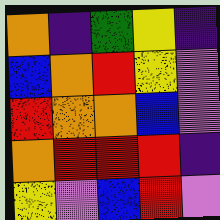[["orange", "indigo", "green", "yellow", "indigo"], ["blue", "orange", "red", "yellow", "violet"], ["red", "orange", "orange", "blue", "violet"], ["orange", "red", "red", "red", "indigo"], ["yellow", "violet", "blue", "red", "violet"]]